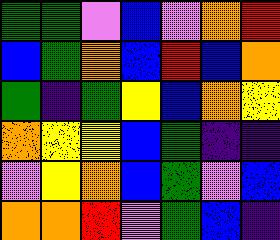[["green", "green", "violet", "blue", "violet", "orange", "red"], ["blue", "green", "orange", "blue", "red", "blue", "orange"], ["green", "indigo", "green", "yellow", "blue", "orange", "yellow"], ["orange", "yellow", "yellow", "blue", "green", "indigo", "indigo"], ["violet", "yellow", "orange", "blue", "green", "violet", "blue"], ["orange", "orange", "red", "violet", "green", "blue", "indigo"]]